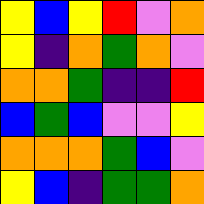[["yellow", "blue", "yellow", "red", "violet", "orange"], ["yellow", "indigo", "orange", "green", "orange", "violet"], ["orange", "orange", "green", "indigo", "indigo", "red"], ["blue", "green", "blue", "violet", "violet", "yellow"], ["orange", "orange", "orange", "green", "blue", "violet"], ["yellow", "blue", "indigo", "green", "green", "orange"]]